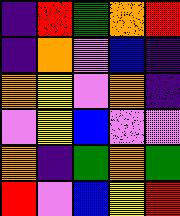[["indigo", "red", "green", "orange", "red"], ["indigo", "orange", "violet", "blue", "indigo"], ["orange", "yellow", "violet", "orange", "indigo"], ["violet", "yellow", "blue", "violet", "violet"], ["orange", "indigo", "green", "orange", "green"], ["red", "violet", "blue", "yellow", "red"]]